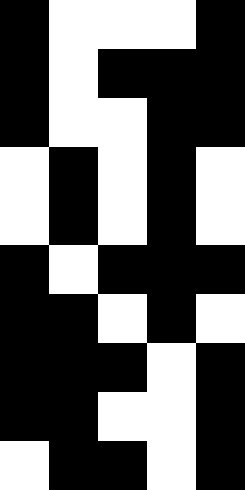[["black", "white", "white", "white", "black"], ["black", "white", "black", "black", "black"], ["black", "white", "white", "black", "black"], ["white", "black", "white", "black", "white"], ["white", "black", "white", "black", "white"], ["black", "white", "black", "black", "black"], ["black", "black", "white", "black", "white"], ["black", "black", "black", "white", "black"], ["black", "black", "white", "white", "black"], ["white", "black", "black", "white", "black"]]